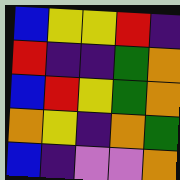[["blue", "yellow", "yellow", "red", "indigo"], ["red", "indigo", "indigo", "green", "orange"], ["blue", "red", "yellow", "green", "orange"], ["orange", "yellow", "indigo", "orange", "green"], ["blue", "indigo", "violet", "violet", "orange"]]